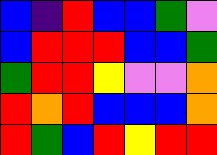[["blue", "indigo", "red", "blue", "blue", "green", "violet"], ["blue", "red", "red", "red", "blue", "blue", "green"], ["green", "red", "red", "yellow", "violet", "violet", "orange"], ["red", "orange", "red", "blue", "blue", "blue", "orange"], ["red", "green", "blue", "red", "yellow", "red", "red"]]